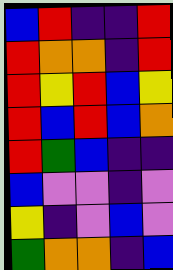[["blue", "red", "indigo", "indigo", "red"], ["red", "orange", "orange", "indigo", "red"], ["red", "yellow", "red", "blue", "yellow"], ["red", "blue", "red", "blue", "orange"], ["red", "green", "blue", "indigo", "indigo"], ["blue", "violet", "violet", "indigo", "violet"], ["yellow", "indigo", "violet", "blue", "violet"], ["green", "orange", "orange", "indigo", "blue"]]